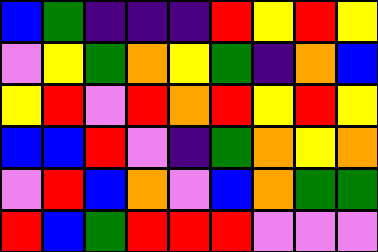[["blue", "green", "indigo", "indigo", "indigo", "red", "yellow", "red", "yellow"], ["violet", "yellow", "green", "orange", "yellow", "green", "indigo", "orange", "blue"], ["yellow", "red", "violet", "red", "orange", "red", "yellow", "red", "yellow"], ["blue", "blue", "red", "violet", "indigo", "green", "orange", "yellow", "orange"], ["violet", "red", "blue", "orange", "violet", "blue", "orange", "green", "green"], ["red", "blue", "green", "red", "red", "red", "violet", "violet", "violet"]]